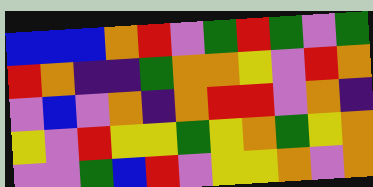[["blue", "blue", "blue", "orange", "red", "violet", "green", "red", "green", "violet", "green"], ["red", "orange", "indigo", "indigo", "green", "orange", "orange", "yellow", "violet", "red", "orange"], ["violet", "blue", "violet", "orange", "indigo", "orange", "red", "red", "violet", "orange", "indigo"], ["yellow", "violet", "red", "yellow", "yellow", "green", "yellow", "orange", "green", "yellow", "orange"], ["violet", "violet", "green", "blue", "red", "violet", "yellow", "yellow", "orange", "violet", "orange"]]